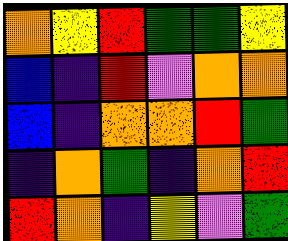[["orange", "yellow", "red", "green", "green", "yellow"], ["blue", "indigo", "red", "violet", "orange", "orange"], ["blue", "indigo", "orange", "orange", "red", "green"], ["indigo", "orange", "green", "indigo", "orange", "red"], ["red", "orange", "indigo", "yellow", "violet", "green"]]